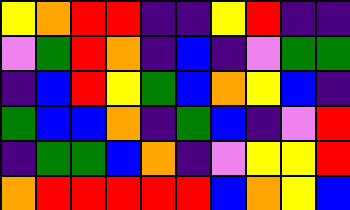[["yellow", "orange", "red", "red", "indigo", "indigo", "yellow", "red", "indigo", "indigo"], ["violet", "green", "red", "orange", "indigo", "blue", "indigo", "violet", "green", "green"], ["indigo", "blue", "red", "yellow", "green", "blue", "orange", "yellow", "blue", "indigo"], ["green", "blue", "blue", "orange", "indigo", "green", "blue", "indigo", "violet", "red"], ["indigo", "green", "green", "blue", "orange", "indigo", "violet", "yellow", "yellow", "red"], ["orange", "red", "red", "red", "red", "red", "blue", "orange", "yellow", "blue"]]